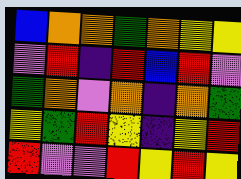[["blue", "orange", "orange", "green", "orange", "yellow", "yellow"], ["violet", "red", "indigo", "red", "blue", "red", "violet"], ["green", "orange", "violet", "orange", "indigo", "orange", "green"], ["yellow", "green", "red", "yellow", "indigo", "yellow", "red"], ["red", "violet", "violet", "red", "yellow", "red", "yellow"]]